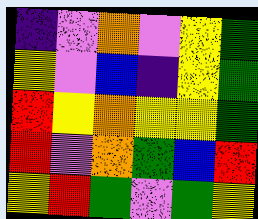[["indigo", "violet", "orange", "violet", "yellow", "green"], ["yellow", "violet", "blue", "indigo", "yellow", "green"], ["red", "yellow", "orange", "yellow", "yellow", "green"], ["red", "violet", "orange", "green", "blue", "red"], ["yellow", "red", "green", "violet", "green", "yellow"]]